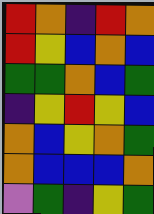[["red", "orange", "indigo", "red", "orange"], ["red", "yellow", "blue", "orange", "blue"], ["green", "green", "orange", "blue", "green"], ["indigo", "yellow", "red", "yellow", "blue"], ["orange", "blue", "yellow", "orange", "green"], ["orange", "blue", "blue", "blue", "orange"], ["violet", "green", "indigo", "yellow", "green"]]